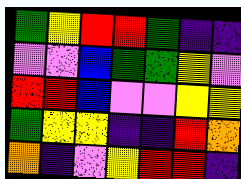[["green", "yellow", "red", "red", "green", "indigo", "indigo"], ["violet", "violet", "blue", "green", "green", "yellow", "violet"], ["red", "red", "blue", "violet", "violet", "yellow", "yellow"], ["green", "yellow", "yellow", "indigo", "indigo", "red", "orange"], ["orange", "indigo", "violet", "yellow", "red", "red", "indigo"]]